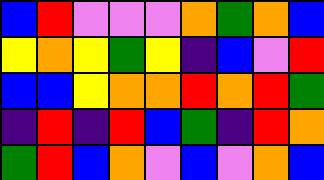[["blue", "red", "violet", "violet", "violet", "orange", "green", "orange", "blue"], ["yellow", "orange", "yellow", "green", "yellow", "indigo", "blue", "violet", "red"], ["blue", "blue", "yellow", "orange", "orange", "red", "orange", "red", "green"], ["indigo", "red", "indigo", "red", "blue", "green", "indigo", "red", "orange"], ["green", "red", "blue", "orange", "violet", "blue", "violet", "orange", "blue"]]